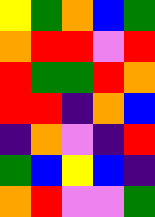[["yellow", "green", "orange", "blue", "green"], ["orange", "red", "red", "violet", "red"], ["red", "green", "green", "red", "orange"], ["red", "red", "indigo", "orange", "blue"], ["indigo", "orange", "violet", "indigo", "red"], ["green", "blue", "yellow", "blue", "indigo"], ["orange", "red", "violet", "violet", "green"]]